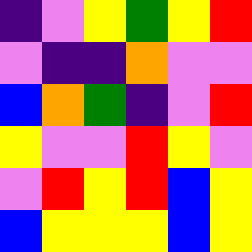[["indigo", "violet", "yellow", "green", "yellow", "red"], ["violet", "indigo", "indigo", "orange", "violet", "violet"], ["blue", "orange", "green", "indigo", "violet", "red"], ["yellow", "violet", "violet", "red", "yellow", "violet"], ["violet", "red", "yellow", "red", "blue", "yellow"], ["blue", "yellow", "yellow", "yellow", "blue", "yellow"]]